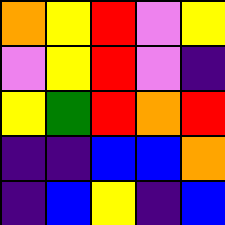[["orange", "yellow", "red", "violet", "yellow"], ["violet", "yellow", "red", "violet", "indigo"], ["yellow", "green", "red", "orange", "red"], ["indigo", "indigo", "blue", "blue", "orange"], ["indigo", "blue", "yellow", "indigo", "blue"]]